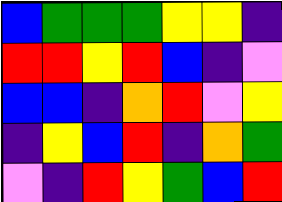[["blue", "green", "green", "green", "yellow", "yellow", "indigo"], ["red", "red", "yellow", "red", "blue", "indigo", "violet"], ["blue", "blue", "indigo", "orange", "red", "violet", "yellow"], ["indigo", "yellow", "blue", "red", "indigo", "orange", "green"], ["violet", "indigo", "red", "yellow", "green", "blue", "red"]]